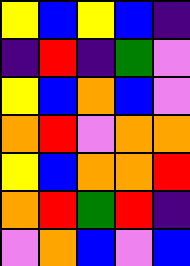[["yellow", "blue", "yellow", "blue", "indigo"], ["indigo", "red", "indigo", "green", "violet"], ["yellow", "blue", "orange", "blue", "violet"], ["orange", "red", "violet", "orange", "orange"], ["yellow", "blue", "orange", "orange", "red"], ["orange", "red", "green", "red", "indigo"], ["violet", "orange", "blue", "violet", "blue"]]